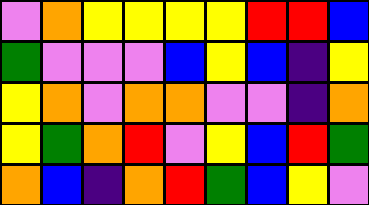[["violet", "orange", "yellow", "yellow", "yellow", "yellow", "red", "red", "blue"], ["green", "violet", "violet", "violet", "blue", "yellow", "blue", "indigo", "yellow"], ["yellow", "orange", "violet", "orange", "orange", "violet", "violet", "indigo", "orange"], ["yellow", "green", "orange", "red", "violet", "yellow", "blue", "red", "green"], ["orange", "blue", "indigo", "orange", "red", "green", "blue", "yellow", "violet"]]